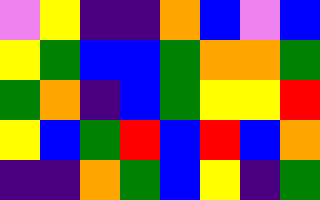[["violet", "yellow", "indigo", "indigo", "orange", "blue", "violet", "blue"], ["yellow", "green", "blue", "blue", "green", "orange", "orange", "green"], ["green", "orange", "indigo", "blue", "green", "yellow", "yellow", "red"], ["yellow", "blue", "green", "red", "blue", "red", "blue", "orange"], ["indigo", "indigo", "orange", "green", "blue", "yellow", "indigo", "green"]]